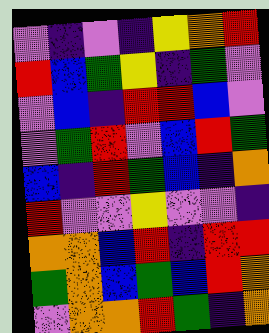[["violet", "indigo", "violet", "indigo", "yellow", "orange", "red"], ["red", "blue", "green", "yellow", "indigo", "green", "violet"], ["violet", "blue", "indigo", "red", "red", "blue", "violet"], ["violet", "green", "red", "violet", "blue", "red", "green"], ["blue", "indigo", "red", "green", "blue", "indigo", "orange"], ["red", "violet", "violet", "yellow", "violet", "violet", "indigo"], ["orange", "orange", "blue", "red", "indigo", "red", "red"], ["green", "orange", "blue", "green", "blue", "red", "orange"], ["violet", "orange", "orange", "red", "green", "indigo", "orange"]]